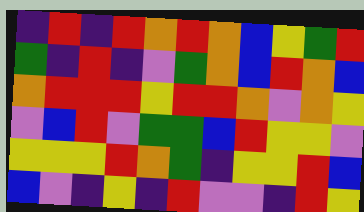[["indigo", "red", "indigo", "red", "orange", "red", "orange", "blue", "yellow", "green", "red"], ["green", "indigo", "red", "indigo", "violet", "green", "orange", "blue", "red", "orange", "blue"], ["orange", "red", "red", "red", "yellow", "red", "red", "orange", "violet", "orange", "yellow"], ["violet", "blue", "red", "violet", "green", "green", "blue", "red", "yellow", "yellow", "violet"], ["yellow", "yellow", "yellow", "red", "orange", "green", "indigo", "yellow", "yellow", "red", "blue"], ["blue", "violet", "indigo", "yellow", "indigo", "red", "violet", "violet", "indigo", "red", "yellow"]]